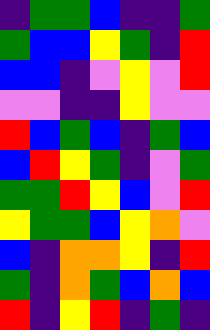[["indigo", "green", "green", "blue", "indigo", "indigo", "green"], ["green", "blue", "blue", "yellow", "green", "indigo", "red"], ["blue", "blue", "indigo", "violet", "yellow", "violet", "red"], ["violet", "violet", "indigo", "indigo", "yellow", "violet", "violet"], ["red", "blue", "green", "blue", "indigo", "green", "blue"], ["blue", "red", "yellow", "green", "indigo", "violet", "green"], ["green", "green", "red", "yellow", "blue", "violet", "red"], ["yellow", "green", "green", "blue", "yellow", "orange", "violet"], ["blue", "indigo", "orange", "orange", "yellow", "indigo", "red"], ["green", "indigo", "orange", "green", "blue", "orange", "blue"], ["red", "indigo", "yellow", "red", "indigo", "green", "indigo"]]